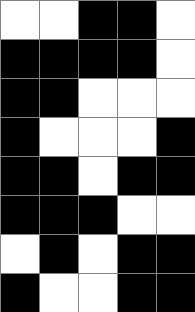[["white", "white", "black", "black", "white"], ["black", "black", "black", "black", "white"], ["black", "black", "white", "white", "white"], ["black", "white", "white", "white", "black"], ["black", "black", "white", "black", "black"], ["black", "black", "black", "white", "white"], ["white", "black", "white", "black", "black"], ["black", "white", "white", "black", "black"]]